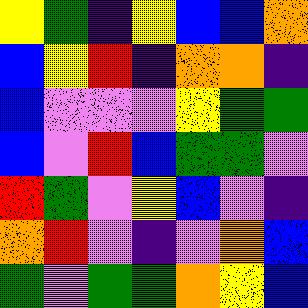[["yellow", "green", "indigo", "yellow", "blue", "blue", "orange"], ["blue", "yellow", "red", "indigo", "orange", "orange", "indigo"], ["blue", "violet", "violet", "violet", "yellow", "green", "green"], ["blue", "violet", "red", "blue", "green", "green", "violet"], ["red", "green", "violet", "yellow", "blue", "violet", "indigo"], ["orange", "red", "violet", "indigo", "violet", "orange", "blue"], ["green", "violet", "green", "green", "orange", "yellow", "blue"]]